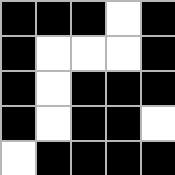[["black", "black", "black", "white", "black"], ["black", "white", "white", "white", "black"], ["black", "white", "black", "black", "black"], ["black", "white", "black", "black", "white"], ["white", "black", "black", "black", "black"]]